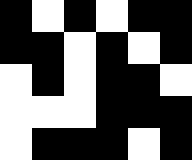[["black", "white", "black", "white", "black", "black"], ["black", "black", "white", "black", "white", "black"], ["white", "black", "white", "black", "black", "white"], ["white", "white", "white", "black", "black", "black"], ["white", "black", "black", "black", "white", "black"]]